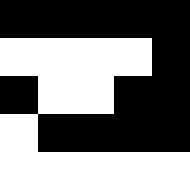[["black", "black", "black", "black", "black"], ["white", "white", "white", "white", "black"], ["black", "white", "white", "black", "black"], ["white", "black", "black", "black", "black"], ["white", "white", "white", "white", "white"]]